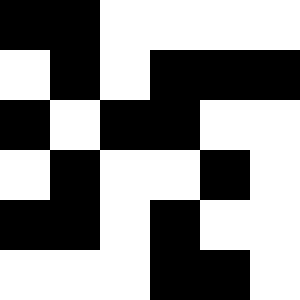[["black", "black", "white", "white", "white", "white"], ["white", "black", "white", "black", "black", "black"], ["black", "white", "black", "black", "white", "white"], ["white", "black", "white", "white", "black", "white"], ["black", "black", "white", "black", "white", "white"], ["white", "white", "white", "black", "black", "white"]]